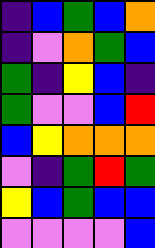[["indigo", "blue", "green", "blue", "orange"], ["indigo", "violet", "orange", "green", "blue"], ["green", "indigo", "yellow", "blue", "indigo"], ["green", "violet", "violet", "blue", "red"], ["blue", "yellow", "orange", "orange", "orange"], ["violet", "indigo", "green", "red", "green"], ["yellow", "blue", "green", "blue", "blue"], ["violet", "violet", "violet", "violet", "blue"]]